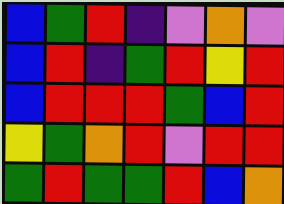[["blue", "green", "red", "indigo", "violet", "orange", "violet"], ["blue", "red", "indigo", "green", "red", "yellow", "red"], ["blue", "red", "red", "red", "green", "blue", "red"], ["yellow", "green", "orange", "red", "violet", "red", "red"], ["green", "red", "green", "green", "red", "blue", "orange"]]